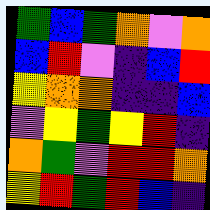[["green", "blue", "green", "orange", "violet", "orange"], ["blue", "red", "violet", "indigo", "blue", "red"], ["yellow", "orange", "orange", "indigo", "indigo", "blue"], ["violet", "yellow", "green", "yellow", "red", "indigo"], ["orange", "green", "violet", "red", "red", "orange"], ["yellow", "red", "green", "red", "blue", "indigo"]]